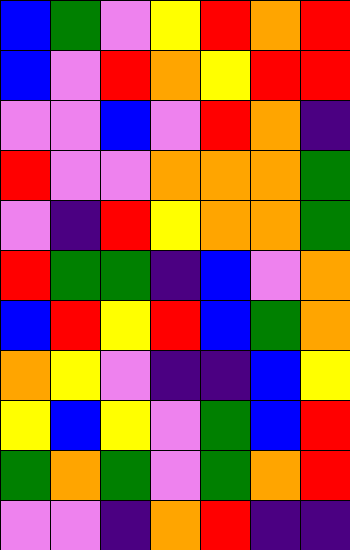[["blue", "green", "violet", "yellow", "red", "orange", "red"], ["blue", "violet", "red", "orange", "yellow", "red", "red"], ["violet", "violet", "blue", "violet", "red", "orange", "indigo"], ["red", "violet", "violet", "orange", "orange", "orange", "green"], ["violet", "indigo", "red", "yellow", "orange", "orange", "green"], ["red", "green", "green", "indigo", "blue", "violet", "orange"], ["blue", "red", "yellow", "red", "blue", "green", "orange"], ["orange", "yellow", "violet", "indigo", "indigo", "blue", "yellow"], ["yellow", "blue", "yellow", "violet", "green", "blue", "red"], ["green", "orange", "green", "violet", "green", "orange", "red"], ["violet", "violet", "indigo", "orange", "red", "indigo", "indigo"]]